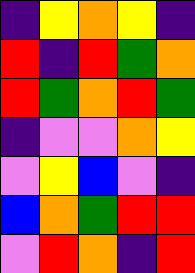[["indigo", "yellow", "orange", "yellow", "indigo"], ["red", "indigo", "red", "green", "orange"], ["red", "green", "orange", "red", "green"], ["indigo", "violet", "violet", "orange", "yellow"], ["violet", "yellow", "blue", "violet", "indigo"], ["blue", "orange", "green", "red", "red"], ["violet", "red", "orange", "indigo", "red"]]